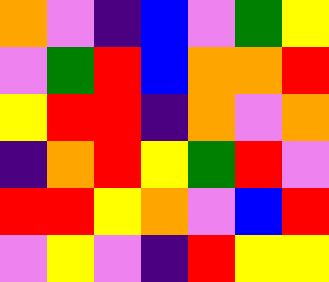[["orange", "violet", "indigo", "blue", "violet", "green", "yellow"], ["violet", "green", "red", "blue", "orange", "orange", "red"], ["yellow", "red", "red", "indigo", "orange", "violet", "orange"], ["indigo", "orange", "red", "yellow", "green", "red", "violet"], ["red", "red", "yellow", "orange", "violet", "blue", "red"], ["violet", "yellow", "violet", "indigo", "red", "yellow", "yellow"]]